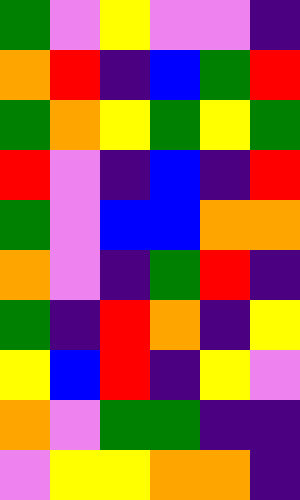[["green", "violet", "yellow", "violet", "violet", "indigo"], ["orange", "red", "indigo", "blue", "green", "red"], ["green", "orange", "yellow", "green", "yellow", "green"], ["red", "violet", "indigo", "blue", "indigo", "red"], ["green", "violet", "blue", "blue", "orange", "orange"], ["orange", "violet", "indigo", "green", "red", "indigo"], ["green", "indigo", "red", "orange", "indigo", "yellow"], ["yellow", "blue", "red", "indigo", "yellow", "violet"], ["orange", "violet", "green", "green", "indigo", "indigo"], ["violet", "yellow", "yellow", "orange", "orange", "indigo"]]